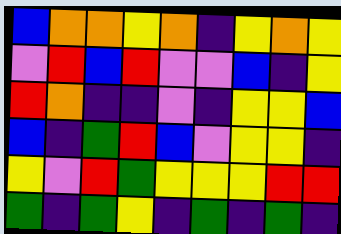[["blue", "orange", "orange", "yellow", "orange", "indigo", "yellow", "orange", "yellow"], ["violet", "red", "blue", "red", "violet", "violet", "blue", "indigo", "yellow"], ["red", "orange", "indigo", "indigo", "violet", "indigo", "yellow", "yellow", "blue"], ["blue", "indigo", "green", "red", "blue", "violet", "yellow", "yellow", "indigo"], ["yellow", "violet", "red", "green", "yellow", "yellow", "yellow", "red", "red"], ["green", "indigo", "green", "yellow", "indigo", "green", "indigo", "green", "indigo"]]